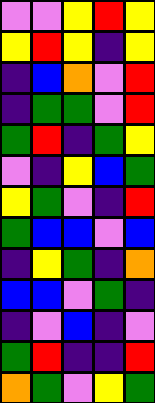[["violet", "violet", "yellow", "red", "yellow"], ["yellow", "red", "yellow", "indigo", "yellow"], ["indigo", "blue", "orange", "violet", "red"], ["indigo", "green", "green", "violet", "red"], ["green", "red", "indigo", "green", "yellow"], ["violet", "indigo", "yellow", "blue", "green"], ["yellow", "green", "violet", "indigo", "red"], ["green", "blue", "blue", "violet", "blue"], ["indigo", "yellow", "green", "indigo", "orange"], ["blue", "blue", "violet", "green", "indigo"], ["indigo", "violet", "blue", "indigo", "violet"], ["green", "red", "indigo", "indigo", "red"], ["orange", "green", "violet", "yellow", "green"]]